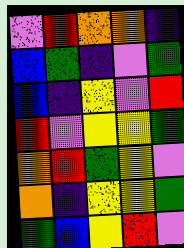[["violet", "red", "orange", "orange", "indigo"], ["blue", "green", "indigo", "violet", "green"], ["blue", "indigo", "yellow", "violet", "red"], ["red", "violet", "yellow", "yellow", "green"], ["orange", "red", "green", "yellow", "violet"], ["orange", "indigo", "yellow", "yellow", "green"], ["green", "blue", "yellow", "red", "violet"]]